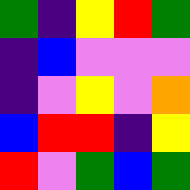[["green", "indigo", "yellow", "red", "green"], ["indigo", "blue", "violet", "violet", "violet"], ["indigo", "violet", "yellow", "violet", "orange"], ["blue", "red", "red", "indigo", "yellow"], ["red", "violet", "green", "blue", "green"]]